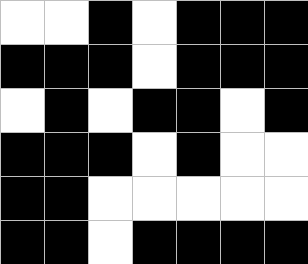[["white", "white", "black", "white", "black", "black", "black"], ["black", "black", "black", "white", "black", "black", "black"], ["white", "black", "white", "black", "black", "white", "black"], ["black", "black", "black", "white", "black", "white", "white"], ["black", "black", "white", "white", "white", "white", "white"], ["black", "black", "white", "black", "black", "black", "black"]]